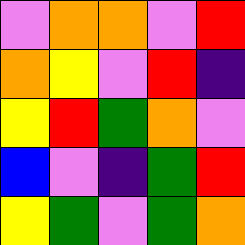[["violet", "orange", "orange", "violet", "red"], ["orange", "yellow", "violet", "red", "indigo"], ["yellow", "red", "green", "orange", "violet"], ["blue", "violet", "indigo", "green", "red"], ["yellow", "green", "violet", "green", "orange"]]